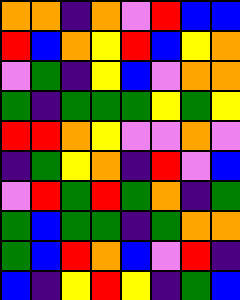[["orange", "orange", "indigo", "orange", "violet", "red", "blue", "blue"], ["red", "blue", "orange", "yellow", "red", "blue", "yellow", "orange"], ["violet", "green", "indigo", "yellow", "blue", "violet", "orange", "orange"], ["green", "indigo", "green", "green", "green", "yellow", "green", "yellow"], ["red", "red", "orange", "yellow", "violet", "violet", "orange", "violet"], ["indigo", "green", "yellow", "orange", "indigo", "red", "violet", "blue"], ["violet", "red", "green", "red", "green", "orange", "indigo", "green"], ["green", "blue", "green", "green", "indigo", "green", "orange", "orange"], ["green", "blue", "red", "orange", "blue", "violet", "red", "indigo"], ["blue", "indigo", "yellow", "red", "yellow", "indigo", "green", "blue"]]